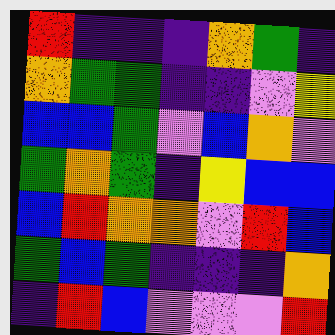[["red", "indigo", "indigo", "indigo", "orange", "green", "indigo"], ["orange", "green", "green", "indigo", "indigo", "violet", "yellow"], ["blue", "blue", "green", "violet", "blue", "orange", "violet"], ["green", "orange", "green", "indigo", "yellow", "blue", "blue"], ["blue", "red", "orange", "orange", "violet", "red", "blue"], ["green", "blue", "green", "indigo", "indigo", "indigo", "orange"], ["indigo", "red", "blue", "violet", "violet", "violet", "red"]]